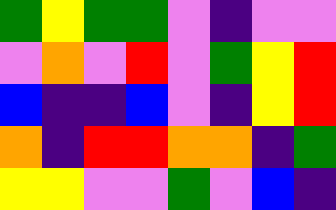[["green", "yellow", "green", "green", "violet", "indigo", "violet", "violet"], ["violet", "orange", "violet", "red", "violet", "green", "yellow", "red"], ["blue", "indigo", "indigo", "blue", "violet", "indigo", "yellow", "red"], ["orange", "indigo", "red", "red", "orange", "orange", "indigo", "green"], ["yellow", "yellow", "violet", "violet", "green", "violet", "blue", "indigo"]]